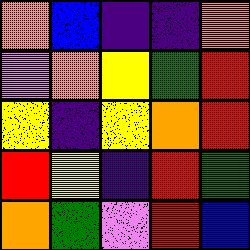[["orange", "blue", "indigo", "indigo", "orange"], ["violet", "orange", "yellow", "green", "red"], ["yellow", "indigo", "yellow", "orange", "red"], ["red", "yellow", "indigo", "red", "green"], ["orange", "green", "violet", "red", "blue"]]